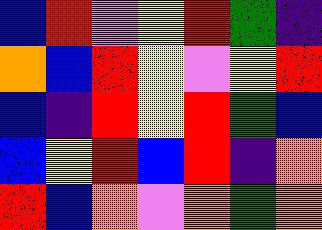[["blue", "red", "violet", "yellow", "red", "green", "indigo"], ["orange", "blue", "red", "yellow", "violet", "yellow", "red"], ["blue", "indigo", "red", "yellow", "red", "green", "blue"], ["blue", "yellow", "red", "blue", "red", "indigo", "orange"], ["red", "blue", "orange", "violet", "orange", "green", "orange"]]